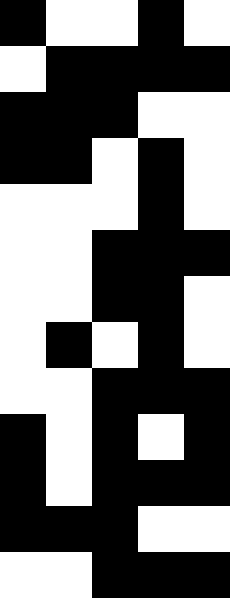[["black", "white", "white", "black", "white"], ["white", "black", "black", "black", "black"], ["black", "black", "black", "white", "white"], ["black", "black", "white", "black", "white"], ["white", "white", "white", "black", "white"], ["white", "white", "black", "black", "black"], ["white", "white", "black", "black", "white"], ["white", "black", "white", "black", "white"], ["white", "white", "black", "black", "black"], ["black", "white", "black", "white", "black"], ["black", "white", "black", "black", "black"], ["black", "black", "black", "white", "white"], ["white", "white", "black", "black", "black"]]